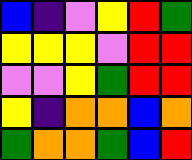[["blue", "indigo", "violet", "yellow", "red", "green"], ["yellow", "yellow", "yellow", "violet", "red", "red"], ["violet", "violet", "yellow", "green", "red", "red"], ["yellow", "indigo", "orange", "orange", "blue", "orange"], ["green", "orange", "orange", "green", "blue", "red"]]